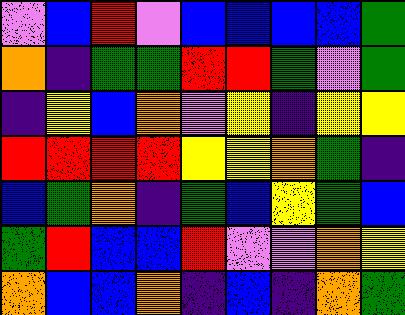[["violet", "blue", "red", "violet", "blue", "blue", "blue", "blue", "green"], ["orange", "indigo", "green", "green", "red", "red", "green", "violet", "green"], ["indigo", "yellow", "blue", "orange", "violet", "yellow", "indigo", "yellow", "yellow"], ["red", "red", "red", "red", "yellow", "yellow", "orange", "green", "indigo"], ["blue", "green", "orange", "indigo", "green", "blue", "yellow", "green", "blue"], ["green", "red", "blue", "blue", "red", "violet", "violet", "orange", "yellow"], ["orange", "blue", "blue", "orange", "indigo", "blue", "indigo", "orange", "green"]]